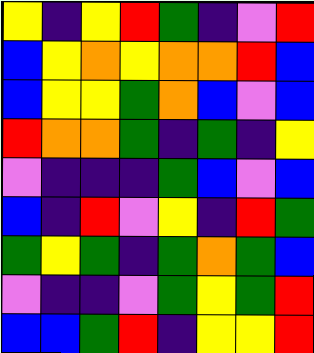[["yellow", "indigo", "yellow", "red", "green", "indigo", "violet", "red"], ["blue", "yellow", "orange", "yellow", "orange", "orange", "red", "blue"], ["blue", "yellow", "yellow", "green", "orange", "blue", "violet", "blue"], ["red", "orange", "orange", "green", "indigo", "green", "indigo", "yellow"], ["violet", "indigo", "indigo", "indigo", "green", "blue", "violet", "blue"], ["blue", "indigo", "red", "violet", "yellow", "indigo", "red", "green"], ["green", "yellow", "green", "indigo", "green", "orange", "green", "blue"], ["violet", "indigo", "indigo", "violet", "green", "yellow", "green", "red"], ["blue", "blue", "green", "red", "indigo", "yellow", "yellow", "red"]]